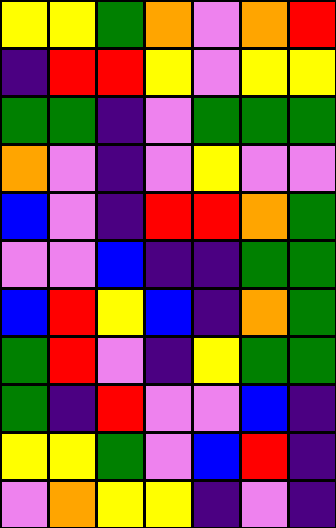[["yellow", "yellow", "green", "orange", "violet", "orange", "red"], ["indigo", "red", "red", "yellow", "violet", "yellow", "yellow"], ["green", "green", "indigo", "violet", "green", "green", "green"], ["orange", "violet", "indigo", "violet", "yellow", "violet", "violet"], ["blue", "violet", "indigo", "red", "red", "orange", "green"], ["violet", "violet", "blue", "indigo", "indigo", "green", "green"], ["blue", "red", "yellow", "blue", "indigo", "orange", "green"], ["green", "red", "violet", "indigo", "yellow", "green", "green"], ["green", "indigo", "red", "violet", "violet", "blue", "indigo"], ["yellow", "yellow", "green", "violet", "blue", "red", "indigo"], ["violet", "orange", "yellow", "yellow", "indigo", "violet", "indigo"]]